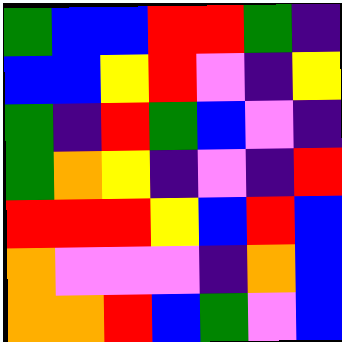[["green", "blue", "blue", "red", "red", "green", "indigo"], ["blue", "blue", "yellow", "red", "violet", "indigo", "yellow"], ["green", "indigo", "red", "green", "blue", "violet", "indigo"], ["green", "orange", "yellow", "indigo", "violet", "indigo", "red"], ["red", "red", "red", "yellow", "blue", "red", "blue"], ["orange", "violet", "violet", "violet", "indigo", "orange", "blue"], ["orange", "orange", "red", "blue", "green", "violet", "blue"]]